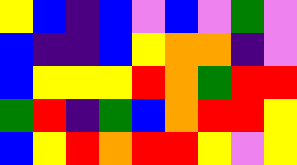[["yellow", "blue", "indigo", "blue", "violet", "blue", "violet", "green", "violet"], ["blue", "indigo", "indigo", "blue", "yellow", "orange", "orange", "indigo", "violet"], ["blue", "yellow", "yellow", "yellow", "red", "orange", "green", "red", "red"], ["green", "red", "indigo", "green", "blue", "orange", "red", "red", "yellow"], ["blue", "yellow", "red", "orange", "red", "red", "yellow", "violet", "yellow"]]